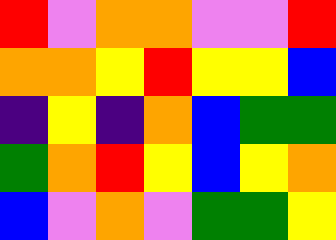[["red", "violet", "orange", "orange", "violet", "violet", "red"], ["orange", "orange", "yellow", "red", "yellow", "yellow", "blue"], ["indigo", "yellow", "indigo", "orange", "blue", "green", "green"], ["green", "orange", "red", "yellow", "blue", "yellow", "orange"], ["blue", "violet", "orange", "violet", "green", "green", "yellow"]]